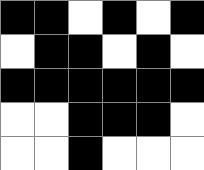[["black", "black", "white", "black", "white", "black"], ["white", "black", "black", "white", "black", "white"], ["black", "black", "black", "black", "black", "black"], ["white", "white", "black", "black", "black", "white"], ["white", "white", "black", "white", "white", "white"]]